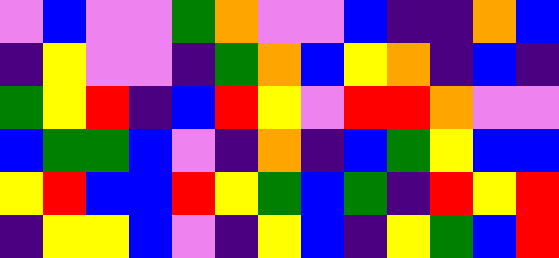[["violet", "blue", "violet", "violet", "green", "orange", "violet", "violet", "blue", "indigo", "indigo", "orange", "blue"], ["indigo", "yellow", "violet", "violet", "indigo", "green", "orange", "blue", "yellow", "orange", "indigo", "blue", "indigo"], ["green", "yellow", "red", "indigo", "blue", "red", "yellow", "violet", "red", "red", "orange", "violet", "violet"], ["blue", "green", "green", "blue", "violet", "indigo", "orange", "indigo", "blue", "green", "yellow", "blue", "blue"], ["yellow", "red", "blue", "blue", "red", "yellow", "green", "blue", "green", "indigo", "red", "yellow", "red"], ["indigo", "yellow", "yellow", "blue", "violet", "indigo", "yellow", "blue", "indigo", "yellow", "green", "blue", "red"]]